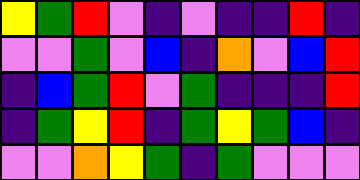[["yellow", "green", "red", "violet", "indigo", "violet", "indigo", "indigo", "red", "indigo"], ["violet", "violet", "green", "violet", "blue", "indigo", "orange", "violet", "blue", "red"], ["indigo", "blue", "green", "red", "violet", "green", "indigo", "indigo", "indigo", "red"], ["indigo", "green", "yellow", "red", "indigo", "green", "yellow", "green", "blue", "indigo"], ["violet", "violet", "orange", "yellow", "green", "indigo", "green", "violet", "violet", "violet"]]